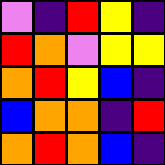[["violet", "indigo", "red", "yellow", "indigo"], ["red", "orange", "violet", "yellow", "yellow"], ["orange", "red", "yellow", "blue", "indigo"], ["blue", "orange", "orange", "indigo", "red"], ["orange", "red", "orange", "blue", "indigo"]]